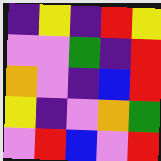[["indigo", "yellow", "indigo", "red", "yellow"], ["violet", "violet", "green", "indigo", "red"], ["orange", "violet", "indigo", "blue", "red"], ["yellow", "indigo", "violet", "orange", "green"], ["violet", "red", "blue", "violet", "red"]]